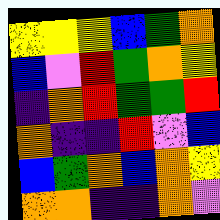[["yellow", "yellow", "yellow", "blue", "green", "orange"], ["blue", "violet", "red", "green", "orange", "yellow"], ["indigo", "orange", "red", "green", "green", "red"], ["orange", "indigo", "indigo", "red", "violet", "blue"], ["blue", "green", "orange", "blue", "orange", "yellow"], ["orange", "orange", "indigo", "indigo", "orange", "violet"]]